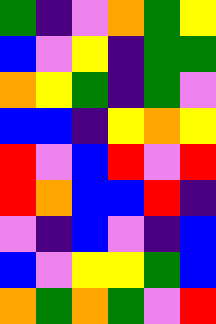[["green", "indigo", "violet", "orange", "green", "yellow"], ["blue", "violet", "yellow", "indigo", "green", "green"], ["orange", "yellow", "green", "indigo", "green", "violet"], ["blue", "blue", "indigo", "yellow", "orange", "yellow"], ["red", "violet", "blue", "red", "violet", "red"], ["red", "orange", "blue", "blue", "red", "indigo"], ["violet", "indigo", "blue", "violet", "indigo", "blue"], ["blue", "violet", "yellow", "yellow", "green", "blue"], ["orange", "green", "orange", "green", "violet", "red"]]